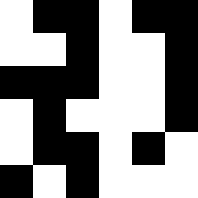[["white", "black", "black", "white", "black", "black"], ["white", "white", "black", "white", "white", "black"], ["black", "black", "black", "white", "white", "black"], ["white", "black", "white", "white", "white", "black"], ["white", "black", "black", "white", "black", "white"], ["black", "white", "black", "white", "white", "white"]]